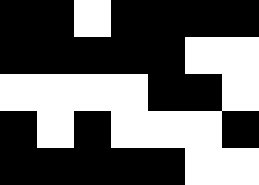[["black", "black", "white", "black", "black", "black", "black"], ["black", "black", "black", "black", "black", "white", "white"], ["white", "white", "white", "white", "black", "black", "white"], ["black", "white", "black", "white", "white", "white", "black"], ["black", "black", "black", "black", "black", "white", "white"]]